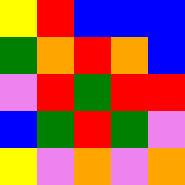[["yellow", "red", "blue", "blue", "blue"], ["green", "orange", "red", "orange", "blue"], ["violet", "red", "green", "red", "red"], ["blue", "green", "red", "green", "violet"], ["yellow", "violet", "orange", "violet", "orange"]]